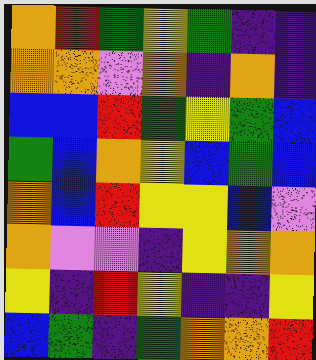[["orange", "red", "green", "yellow", "green", "indigo", "indigo"], ["orange", "orange", "violet", "orange", "indigo", "orange", "indigo"], ["blue", "blue", "red", "green", "yellow", "green", "blue"], ["green", "blue", "orange", "yellow", "blue", "green", "blue"], ["orange", "blue", "red", "yellow", "yellow", "blue", "violet"], ["orange", "violet", "violet", "indigo", "yellow", "orange", "orange"], ["yellow", "indigo", "red", "yellow", "indigo", "indigo", "yellow"], ["blue", "green", "indigo", "green", "orange", "orange", "red"]]